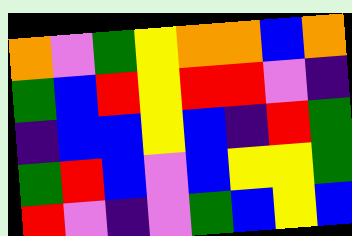[["orange", "violet", "green", "yellow", "orange", "orange", "blue", "orange"], ["green", "blue", "red", "yellow", "red", "red", "violet", "indigo"], ["indigo", "blue", "blue", "yellow", "blue", "indigo", "red", "green"], ["green", "red", "blue", "violet", "blue", "yellow", "yellow", "green"], ["red", "violet", "indigo", "violet", "green", "blue", "yellow", "blue"]]